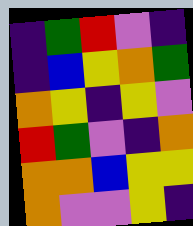[["indigo", "green", "red", "violet", "indigo"], ["indigo", "blue", "yellow", "orange", "green"], ["orange", "yellow", "indigo", "yellow", "violet"], ["red", "green", "violet", "indigo", "orange"], ["orange", "orange", "blue", "yellow", "yellow"], ["orange", "violet", "violet", "yellow", "indigo"]]